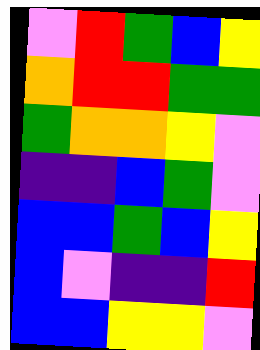[["violet", "red", "green", "blue", "yellow"], ["orange", "red", "red", "green", "green"], ["green", "orange", "orange", "yellow", "violet"], ["indigo", "indigo", "blue", "green", "violet"], ["blue", "blue", "green", "blue", "yellow"], ["blue", "violet", "indigo", "indigo", "red"], ["blue", "blue", "yellow", "yellow", "violet"]]